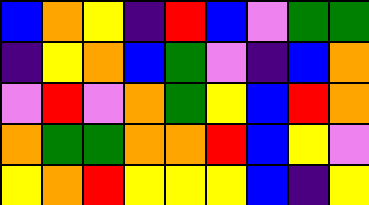[["blue", "orange", "yellow", "indigo", "red", "blue", "violet", "green", "green"], ["indigo", "yellow", "orange", "blue", "green", "violet", "indigo", "blue", "orange"], ["violet", "red", "violet", "orange", "green", "yellow", "blue", "red", "orange"], ["orange", "green", "green", "orange", "orange", "red", "blue", "yellow", "violet"], ["yellow", "orange", "red", "yellow", "yellow", "yellow", "blue", "indigo", "yellow"]]